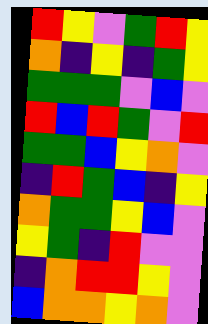[["red", "yellow", "violet", "green", "red", "yellow"], ["orange", "indigo", "yellow", "indigo", "green", "yellow"], ["green", "green", "green", "violet", "blue", "violet"], ["red", "blue", "red", "green", "violet", "red"], ["green", "green", "blue", "yellow", "orange", "violet"], ["indigo", "red", "green", "blue", "indigo", "yellow"], ["orange", "green", "green", "yellow", "blue", "violet"], ["yellow", "green", "indigo", "red", "violet", "violet"], ["indigo", "orange", "red", "red", "yellow", "violet"], ["blue", "orange", "orange", "yellow", "orange", "violet"]]